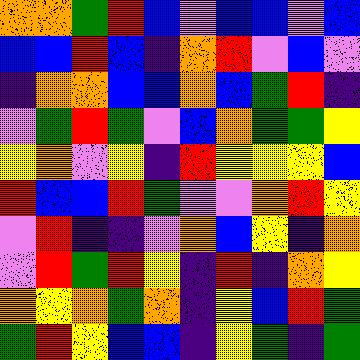[["orange", "orange", "green", "red", "blue", "violet", "blue", "blue", "violet", "blue"], ["blue", "blue", "red", "blue", "indigo", "orange", "red", "violet", "blue", "violet"], ["indigo", "orange", "orange", "blue", "blue", "orange", "blue", "green", "red", "indigo"], ["violet", "green", "red", "green", "violet", "blue", "orange", "green", "green", "yellow"], ["yellow", "orange", "violet", "yellow", "indigo", "red", "yellow", "yellow", "yellow", "blue"], ["red", "blue", "blue", "red", "green", "violet", "violet", "orange", "red", "yellow"], ["violet", "red", "indigo", "indigo", "violet", "orange", "blue", "yellow", "indigo", "orange"], ["violet", "red", "green", "red", "yellow", "indigo", "red", "indigo", "orange", "yellow"], ["orange", "yellow", "orange", "green", "orange", "indigo", "yellow", "blue", "red", "green"], ["green", "red", "yellow", "blue", "blue", "indigo", "yellow", "green", "indigo", "green"]]